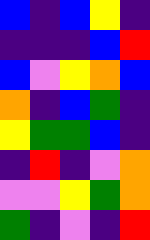[["blue", "indigo", "blue", "yellow", "indigo"], ["indigo", "indigo", "indigo", "blue", "red"], ["blue", "violet", "yellow", "orange", "blue"], ["orange", "indigo", "blue", "green", "indigo"], ["yellow", "green", "green", "blue", "indigo"], ["indigo", "red", "indigo", "violet", "orange"], ["violet", "violet", "yellow", "green", "orange"], ["green", "indigo", "violet", "indigo", "red"]]